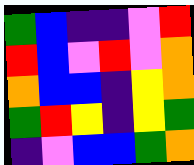[["green", "blue", "indigo", "indigo", "violet", "red"], ["red", "blue", "violet", "red", "violet", "orange"], ["orange", "blue", "blue", "indigo", "yellow", "orange"], ["green", "red", "yellow", "indigo", "yellow", "green"], ["indigo", "violet", "blue", "blue", "green", "orange"]]